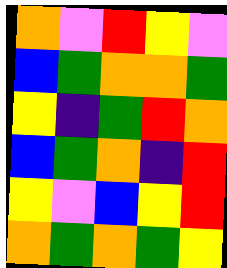[["orange", "violet", "red", "yellow", "violet"], ["blue", "green", "orange", "orange", "green"], ["yellow", "indigo", "green", "red", "orange"], ["blue", "green", "orange", "indigo", "red"], ["yellow", "violet", "blue", "yellow", "red"], ["orange", "green", "orange", "green", "yellow"]]